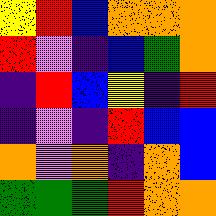[["yellow", "red", "blue", "orange", "orange", "orange"], ["red", "violet", "indigo", "blue", "green", "orange"], ["indigo", "red", "blue", "yellow", "indigo", "red"], ["indigo", "violet", "indigo", "red", "blue", "blue"], ["orange", "violet", "orange", "indigo", "orange", "blue"], ["green", "green", "green", "red", "orange", "orange"]]